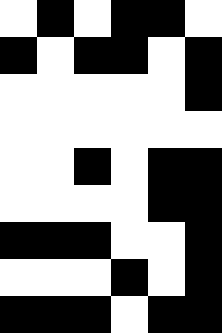[["white", "black", "white", "black", "black", "white"], ["black", "white", "black", "black", "white", "black"], ["white", "white", "white", "white", "white", "black"], ["white", "white", "white", "white", "white", "white"], ["white", "white", "black", "white", "black", "black"], ["white", "white", "white", "white", "black", "black"], ["black", "black", "black", "white", "white", "black"], ["white", "white", "white", "black", "white", "black"], ["black", "black", "black", "white", "black", "black"]]